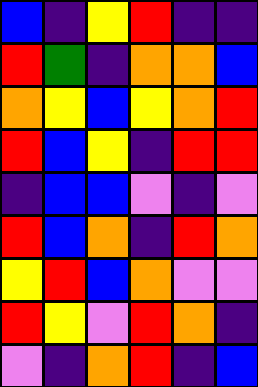[["blue", "indigo", "yellow", "red", "indigo", "indigo"], ["red", "green", "indigo", "orange", "orange", "blue"], ["orange", "yellow", "blue", "yellow", "orange", "red"], ["red", "blue", "yellow", "indigo", "red", "red"], ["indigo", "blue", "blue", "violet", "indigo", "violet"], ["red", "blue", "orange", "indigo", "red", "orange"], ["yellow", "red", "blue", "orange", "violet", "violet"], ["red", "yellow", "violet", "red", "orange", "indigo"], ["violet", "indigo", "orange", "red", "indigo", "blue"]]